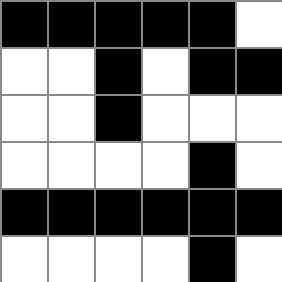[["black", "black", "black", "black", "black", "white"], ["white", "white", "black", "white", "black", "black"], ["white", "white", "black", "white", "white", "white"], ["white", "white", "white", "white", "black", "white"], ["black", "black", "black", "black", "black", "black"], ["white", "white", "white", "white", "black", "white"]]